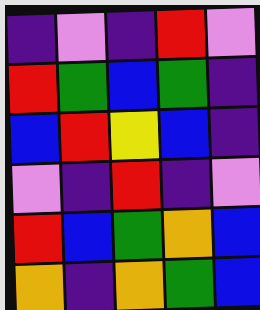[["indigo", "violet", "indigo", "red", "violet"], ["red", "green", "blue", "green", "indigo"], ["blue", "red", "yellow", "blue", "indigo"], ["violet", "indigo", "red", "indigo", "violet"], ["red", "blue", "green", "orange", "blue"], ["orange", "indigo", "orange", "green", "blue"]]